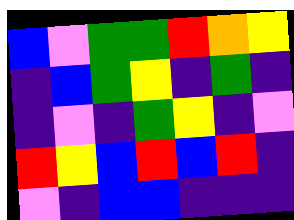[["blue", "violet", "green", "green", "red", "orange", "yellow"], ["indigo", "blue", "green", "yellow", "indigo", "green", "indigo"], ["indigo", "violet", "indigo", "green", "yellow", "indigo", "violet"], ["red", "yellow", "blue", "red", "blue", "red", "indigo"], ["violet", "indigo", "blue", "blue", "indigo", "indigo", "indigo"]]